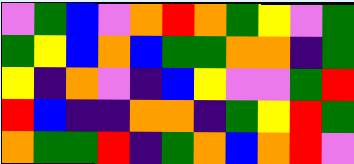[["violet", "green", "blue", "violet", "orange", "red", "orange", "green", "yellow", "violet", "green"], ["green", "yellow", "blue", "orange", "blue", "green", "green", "orange", "orange", "indigo", "green"], ["yellow", "indigo", "orange", "violet", "indigo", "blue", "yellow", "violet", "violet", "green", "red"], ["red", "blue", "indigo", "indigo", "orange", "orange", "indigo", "green", "yellow", "red", "green"], ["orange", "green", "green", "red", "indigo", "green", "orange", "blue", "orange", "red", "violet"]]